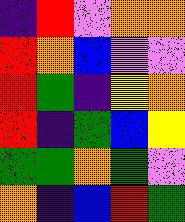[["indigo", "red", "violet", "orange", "orange"], ["red", "orange", "blue", "violet", "violet"], ["red", "green", "indigo", "yellow", "orange"], ["red", "indigo", "green", "blue", "yellow"], ["green", "green", "orange", "green", "violet"], ["orange", "indigo", "blue", "red", "green"]]